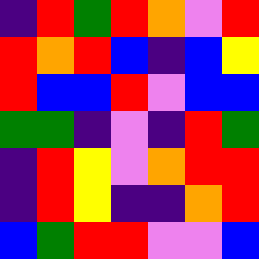[["indigo", "red", "green", "red", "orange", "violet", "red"], ["red", "orange", "red", "blue", "indigo", "blue", "yellow"], ["red", "blue", "blue", "red", "violet", "blue", "blue"], ["green", "green", "indigo", "violet", "indigo", "red", "green"], ["indigo", "red", "yellow", "violet", "orange", "red", "red"], ["indigo", "red", "yellow", "indigo", "indigo", "orange", "red"], ["blue", "green", "red", "red", "violet", "violet", "blue"]]